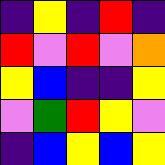[["indigo", "yellow", "indigo", "red", "indigo"], ["red", "violet", "red", "violet", "orange"], ["yellow", "blue", "indigo", "indigo", "yellow"], ["violet", "green", "red", "yellow", "violet"], ["indigo", "blue", "yellow", "blue", "yellow"]]